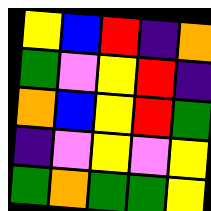[["yellow", "blue", "red", "indigo", "orange"], ["green", "violet", "yellow", "red", "indigo"], ["orange", "blue", "yellow", "red", "green"], ["indigo", "violet", "yellow", "violet", "yellow"], ["green", "orange", "green", "green", "yellow"]]